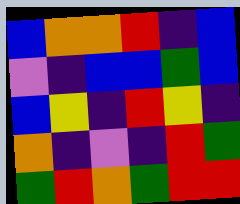[["blue", "orange", "orange", "red", "indigo", "blue"], ["violet", "indigo", "blue", "blue", "green", "blue"], ["blue", "yellow", "indigo", "red", "yellow", "indigo"], ["orange", "indigo", "violet", "indigo", "red", "green"], ["green", "red", "orange", "green", "red", "red"]]